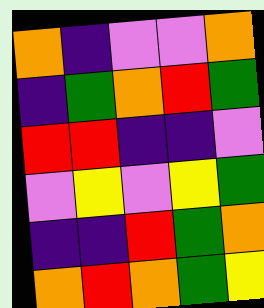[["orange", "indigo", "violet", "violet", "orange"], ["indigo", "green", "orange", "red", "green"], ["red", "red", "indigo", "indigo", "violet"], ["violet", "yellow", "violet", "yellow", "green"], ["indigo", "indigo", "red", "green", "orange"], ["orange", "red", "orange", "green", "yellow"]]